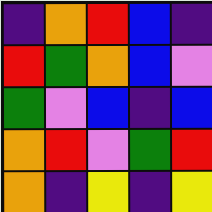[["indigo", "orange", "red", "blue", "indigo"], ["red", "green", "orange", "blue", "violet"], ["green", "violet", "blue", "indigo", "blue"], ["orange", "red", "violet", "green", "red"], ["orange", "indigo", "yellow", "indigo", "yellow"]]